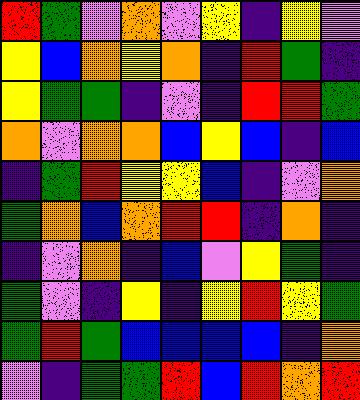[["red", "green", "violet", "orange", "violet", "yellow", "indigo", "yellow", "violet"], ["yellow", "blue", "orange", "yellow", "orange", "indigo", "red", "green", "indigo"], ["yellow", "green", "green", "indigo", "violet", "indigo", "red", "red", "green"], ["orange", "violet", "orange", "orange", "blue", "yellow", "blue", "indigo", "blue"], ["indigo", "green", "red", "yellow", "yellow", "blue", "indigo", "violet", "orange"], ["green", "orange", "blue", "orange", "red", "red", "indigo", "orange", "indigo"], ["indigo", "violet", "orange", "indigo", "blue", "violet", "yellow", "green", "indigo"], ["green", "violet", "indigo", "yellow", "indigo", "yellow", "red", "yellow", "green"], ["green", "red", "green", "blue", "blue", "blue", "blue", "indigo", "orange"], ["violet", "indigo", "green", "green", "red", "blue", "red", "orange", "red"]]